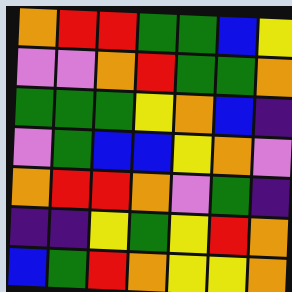[["orange", "red", "red", "green", "green", "blue", "yellow"], ["violet", "violet", "orange", "red", "green", "green", "orange"], ["green", "green", "green", "yellow", "orange", "blue", "indigo"], ["violet", "green", "blue", "blue", "yellow", "orange", "violet"], ["orange", "red", "red", "orange", "violet", "green", "indigo"], ["indigo", "indigo", "yellow", "green", "yellow", "red", "orange"], ["blue", "green", "red", "orange", "yellow", "yellow", "orange"]]